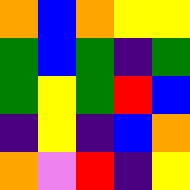[["orange", "blue", "orange", "yellow", "yellow"], ["green", "blue", "green", "indigo", "green"], ["green", "yellow", "green", "red", "blue"], ["indigo", "yellow", "indigo", "blue", "orange"], ["orange", "violet", "red", "indigo", "yellow"]]